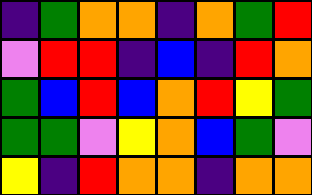[["indigo", "green", "orange", "orange", "indigo", "orange", "green", "red"], ["violet", "red", "red", "indigo", "blue", "indigo", "red", "orange"], ["green", "blue", "red", "blue", "orange", "red", "yellow", "green"], ["green", "green", "violet", "yellow", "orange", "blue", "green", "violet"], ["yellow", "indigo", "red", "orange", "orange", "indigo", "orange", "orange"]]